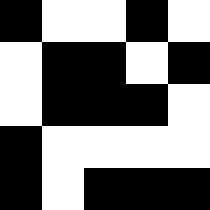[["black", "white", "white", "black", "white"], ["white", "black", "black", "white", "black"], ["white", "black", "black", "black", "white"], ["black", "white", "white", "white", "white"], ["black", "white", "black", "black", "black"]]